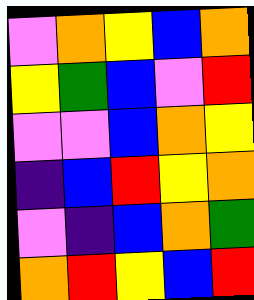[["violet", "orange", "yellow", "blue", "orange"], ["yellow", "green", "blue", "violet", "red"], ["violet", "violet", "blue", "orange", "yellow"], ["indigo", "blue", "red", "yellow", "orange"], ["violet", "indigo", "blue", "orange", "green"], ["orange", "red", "yellow", "blue", "red"]]